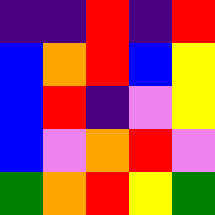[["indigo", "indigo", "red", "indigo", "red"], ["blue", "orange", "red", "blue", "yellow"], ["blue", "red", "indigo", "violet", "yellow"], ["blue", "violet", "orange", "red", "violet"], ["green", "orange", "red", "yellow", "green"]]